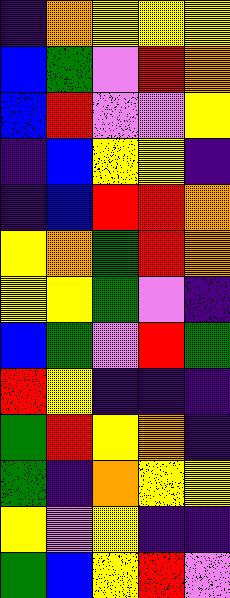[["indigo", "orange", "yellow", "yellow", "yellow"], ["blue", "green", "violet", "red", "orange"], ["blue", "red", "violet", "violet", "yellow"], ["indigo", "blue", "yellow", "yellow", "indigo"], ["indigo", "blue", "red", "red", "orange"], ["yellow", "orange", "green", "red", "orange"], ["yellow", "yellow", "green", "violet", "indigo"], ["blue", "green", "violet", "red", "green"], ["red", "yellow", "indigo", "indigo", "indigo"], ["green", "red", "yellow", "orange", "indigo"], ["green", "indigo", "orange", "yellow", "yellow"], ["yellow", "violet", "yellow", "indigo", "indigo"], ["green", "blue", "yellow", "red", "violet"]]